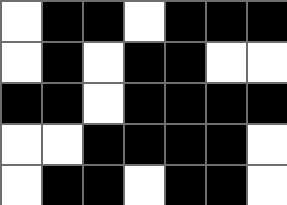[["white", "black", "black", "white", "black", "black", "black"], ["white", "black", "white", "black", "black", "white", "white"], ["black", "black", "white", "black", "black", "black", "black"], ["white", "white", "black", "black", "black", "black", "white"], ["white", "black", "black", "white", "black", "black", "white"]]